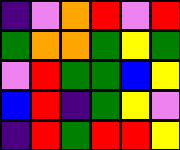[["indigo", "violet", "orange", "red", "violet", "red"], ["green", "orange", "orange", "green", "yellow", "green"], ["violet", "red", "green", "green", "blue", "yellow"], ["blue", "red", "indigo", "green", "yellow", "violet"], ["indigo", "red", "green", "red", "red", "yellow"]]